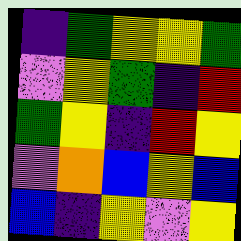[["indigo", "green", "yellow", "yellow", "green"], ["violet", "yellow", "green", "indigo", "red"], ["green", "yellow", "indigo", "red", "yellow"], ["violet", "orange", "blue", "yellow", "blue"], ["blue", "indigo", "yellow", "violet", "yellow"]]